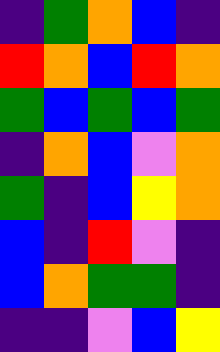[["indigo", "green", "orange", "blue", "indigo"], ["red", "orange", "blue", "red", "orange"], ["green", "blue", "green", "blue", "green"], ["indigo", "orange", "blue", "violet", "orange"], ["green", "indigo", "blue", "yellow", "orange"], ["blue", "indigo", "red", "violet", "indigo"], ["blue", "orange", "green", "green", "indigo"], ["indigo", "indigo", "violet", "blue", "yellow"]]